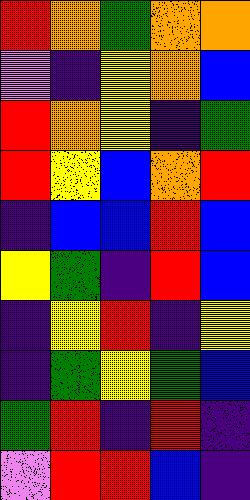[["red", "orange", "green", "orange", "orange"], ["violet", "indigo", "yellow", "orange", "blue"], ["red", "orange", "yellow", "indigo", "green"], ["red", "yellow", "blue", "orange", "red"], ["indigo", "blue", "blue", "red", "blue"], ["yellow", "green", "indigo", "red", "blue"], ["indigo", "yellow", "red", "indigo", "yellow"], ["indigo", "green", "yellow", "green", "blue"], ["green", "red", "indigo", "red", "indigo"], ["violet", "red", "red", "blue", "indigo"]]